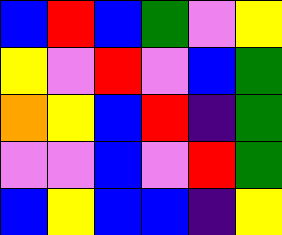[["blue", "red", "blue", "green", "violet", "yellow"], ["yellow", "violet", "red", "violet", "blue", "green"], ["orange", "yellow", "blue", "red", "indigo", "green"], ["violet", "violet", "blue", "violet", "red", "green"], ["blue", "yellow", "blue", "blue", "indigo", "yellow"]]